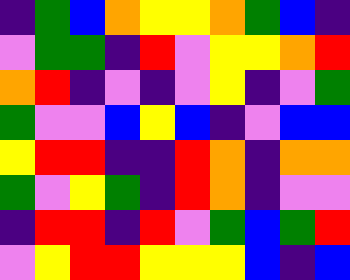[["indigo", "green", "blue", "orange", "yellow", "yellow", "orange", "green", "blue", "indigo"], ["violet", "green", "green", "indigo", "red", "violet", "yellow", "yellow", "orange", "red"], ["orange", "red", "indigo", "violet", "indigo", "violet", "yellow", "indigo", "violet", "green"], ["green", "violet", "violet", "blue", "yellow", "blue", "indigo", "violet", "blue", "blue"], ["yellow", "red", "red", "indigo", "indigo", "red", "orange", "indigo", "orange", "orange"], ["green", "violet", "yellow", "green", "indigo", "red", "orange", "indigo", "violet", "violet"], ["indigo", "red", "red", "indigo", "red", "violet", "green", "blue", "green", "red"], ["violet", "yellow", "red", "red", "yellow", "yellow", "yellow", "blue", "indigo", "blue"]]